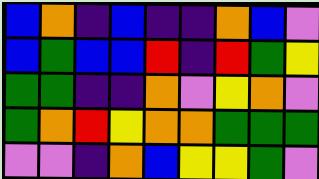[["blue", "orange", "indigo", "blue", "indigo", "indigo", "orange", "blue", "violet"], ["blue", "green", "blue", "blue", "red", "indigo", "red", "green", "yellow"], ["green", "green", "indigo", "indigo", "orange", "violet", "yellow", "orange", "violet"], ["green", "orange", "red", "yellow", "orange", "orange", "green", "green", "green"], ["violet", "violet", "indigo", "orange", "blue", "yellow", "yellow", "green", "violet"]]